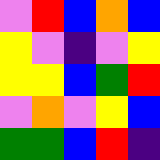[["violet", "red", "blue", "orange", "blue"], ["yellow", "violet", "indigo", "violet", "yellow"], ["yellow", "yellow", "blue", "green", "red"], ["violet", "orange", "violet", "yellow", "blue"], ["green", "green", "blue", "red", "indigo"]]